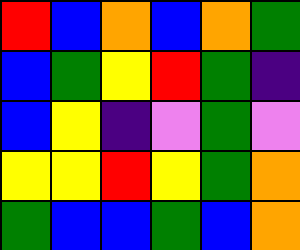[["red", "blue", "orange", "blue", "orange", "green"], ["blue", "green", "yellow", "red", "green", "indigo"], ["blue", "yellow", "indigo", "violet", "green", "violet"], ["yellow", "yellow", "red", "yellow", "green", "orange"], ["green", "blue", "blue", "green", "blue", "orange"]]